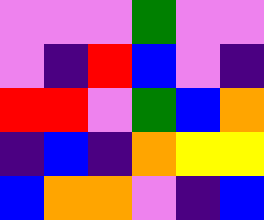[["violet", "violet", "violet", "green", "violet", "violet"], ["violet", "indigo", "red", "blue", "violet", "indigo"], ["red", "red", "violet", "green", "blue", "orange"], ["indigo", "blue", "indigo", "orange", "yellow", "yellow"], ["blue", "orange", "orange", "violet", "indigo", "blue"]]